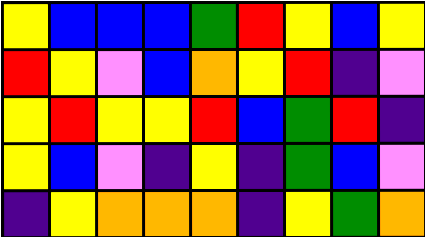[["yellow", "blue", "blue", "blue", "green", "red", "yellow", "blue", "yellow"], ["red", "yellow", "violet", "blue", "orange", "yellow", "red", "indigo", "violet"], ["yellow", "red", "yellow", "yellow", "red", "blue", "green", "red", "indigo"], ["yellow", "blue", "violet", "indigo", "yellow", "indigo", "green", "blue", "violet"], ["indigo", "yellow", "orange", "orange", "orange", "indigo", "yellow", "green", "orange"]]